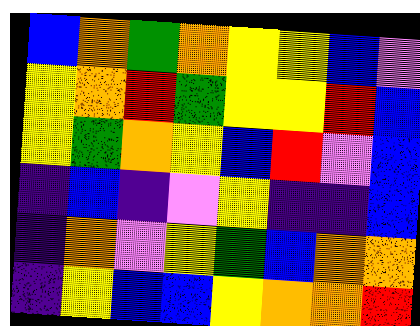[["blue", "orange", "green", "orange", "yellow", "yellow", "blue", "violet"], ["yellow", "orange", "red", "green", "yellow", "yellow", "red", "blue"], ["yellow", "green", "orange", "yellow", "blue", "red", "violet", "blue"], ["indigo", "blue", "indigo", "violet", "yellow", "indigo", "indigo", "blue"], ["indigo", "orange", "violet", "yellow", "green", "blue", "orange", "orange"], ["indigo", "yellow", "blue", "blue", "yellow", "orange", "orange", "red"]]